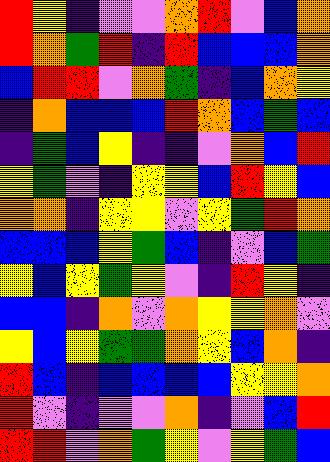[["red", "yellow", "indigo", "violet", "violet", "orange", "red", "violet", "blue", "orange"], ["red", "orange", "green", "red", "indigo", "red", "blue", "blue", "blue", "orange"], ["blue", "red", "red", "violet", "orange", "green", "indigo", "blue", "orange", "yellow"], ["indigo", "orange", "blue", "blue", "blue", "red", "orange", "blue", "green", "blue"], ["indigo", "green", "blue", "yellow", "indigo", "indigo", "violet", "orange", "blue", "red"], ["yellow", "green", "violet", "indigo", "yellow", "yellow", "blue", "red", "yellow", "blue"], ["orange", "orange", "indigo", "yellow", "yellow", "violet", "yellow", "green", "red", "orange"], ["blue", "blue", "blue", "yellow", "green", "blue", "indigo", "violet", "blue", "green"], ["yellow", "blue", "yellow", "green", "yellow", "violet", "indigo", "red", "yellow", "indigo"], ["blue", "blue", "indigo", "orange", "violet", "orange", "yellow", "yellow", "orange", "violet"], ["yellow", "blue", "yellow", "green", "green", "orange", "yellow", "blue", "orange", "indigo"], ["red", "blue", "indigo", "blue", "blue", "blue", "blue", "yellow", "yellow", "orange"], ["red", "violet", "indigo", "violet", "violet", "orange", "indigo", "violet", "blue", "red"], ["red", "red", "violet", "orange", "green", "yellow", "violet", "yellow", "green", "blue"]]